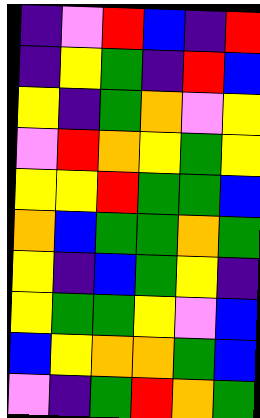[["indigo", "violet", "red", "blue", "indigo", "red"], ["indigo", "yellow", "green", "indigo", "red", "blue"], ["yellow", "indigo", "green", "orange", "violet", "yellow"], ["violet", "red", "orange", "yellow", "green", "yellow"], ["yellow", "yellow", "red", "green", "green", "blue"], ["orange", "blue", "green", "green", "orange", "green"], ["yellow", "indigo", "blue", "green", "yellow", "indigo"], ["yellow", "green", "green", "yellow", "violet", "blue"], ["blue", "yellow", "orange", "orange", "green", "blue"], ["violet", "indigo", "green", "red", "orange", "green"]]